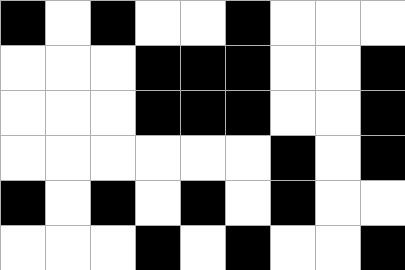[["black", "white", "black", "white", "white", "black", "white", "white", "white"], ["white", "white", "white", "black", "black", "black", "white", "white", "black"], ["white", "white", "white", "black", "black", "black", "white", "white", "black"], ["white", "white", "white", "white", "white", "white", "black", "white", "black"], ["black", "white", "black", "white", "black", "white", "black", "white", "white"], ["white", "white", "white", "black", "white", "black", "white", "white", "black"]]